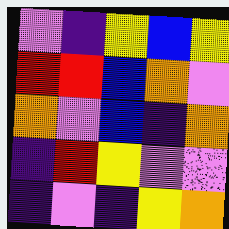[["violet", "indigo", "yellow", "blue", "yellow"], ["red", "red", "blue", "orange", "violet"], ["orange", "violet", "blue", "indigo", "orange"], ["indigo", "red", "yellow", "violet", "violet"], ["indigo", "violet", "indigo", "yellow", "orange"]]